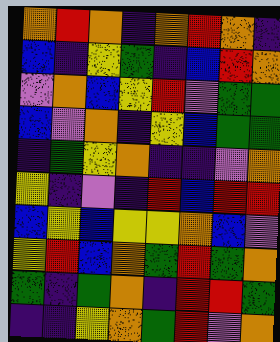[["orange", "red", "orange", "indigo", "orange", "red", "orange", "indigo"], ["blue", "indigo", "yellow", "green", "indigo", "blue", "red", "orange"], ["violet", "orange", "blue", "yellow", "red", "violet", "green", "green"], ["blue", "violet", "orange", "indigo", "yellow", "blue", "green", "green"], ["indigo", "green", "yellow", "orange", "indigo", "indigo", "violet", "orange"], ["yellow", "indigo", "violet", "indigo", "red", "blue", "red", "red"], ["blue", "yellow", "blue", "yellow", "yellow", "orange", "blue", "violet"], ["yellow", "red", "blue", "orange", "green", "red", "green", "orange"], ["green", "indigo", "green", "orange", "indigo", "red", "red", "green"], ["indigo", "indigo", "yellow", "orange", "green", "red", "violet", "orange"]]